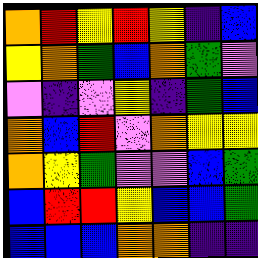[["orange", "red", "yellow", "red", "yellow", "indigo", "blue"], ["yellow", "orange", "green", "blue", "orange", "green", "violet"], ["violet", "indigo", "violet", "yellow", "indigo", "green", "blue"], ["orange", "blue", "red", "violet", "orange", "yellow", "yellow"], ["orange", "yellow", "green", "violet", "violet", "blue", "green"], ["blue", "red", "red", "yellow", "blue", "blue", "green"], ["blue", "blue", "blue", "orange", "orange", "indigo", "indigo"]]